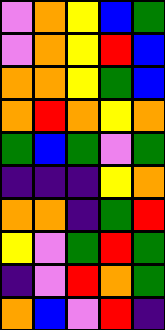[["violet", "orange", "yellow", "blue", "green"], ["violet", "orange", "yellow", "red", "blue"], ["orange", "orange", "yellow", "green", "blue"], ["orange", "red", "orange", "yellow", "orange"], ["green", "blue", "green", "violet", "green"], ["indigo", "indigo", "indigo", "yellow", "orange"], ["orange", "orange", "indigo", "green", "red"], ["yellow", "violet", "green", "red", "green"], ["indigo", "violet", "red", "orange", "green"], ["orange", "blue", "violet", "red", "indigo"]]